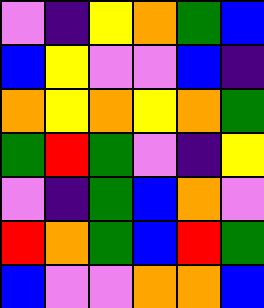[["violet", "indigo", "yellow", "orange", "green", "blue"], ["blue", "yellow", "violet", "violet", "blue", "indigo"], ["orange", "yellow", "orange", "yellow", "orange", "green"], ["green", "red", "green", "violet", "indigo", "yellow"], ["violet", "indigo", "green", "blue", "orange", "violet"], ["red", "orange", "green", "blue", "red", "green"], ["blue", "violet", "violet", "orange", "orange", "blue"]]